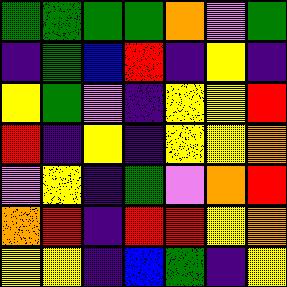[["green", "green", "green", "green", "orange", "violet", "green"], ["indigo", "green", "blue", "red", "indigo", "yellow", "indigo"], ["yellow", "green", "violet", "indigo", "yellow", "yellow", "red"], ["red", "indigo", "yellow", "indigo", "yellow", "yellow", "orange"], ["violet", "yellow", "indigo", "green", "violet", "orange", "red"], ["orange", "red", "indigo", "red", "red", "yellow", "orange"], ["yellow", "yellow", "indigo", "blue", "green", "indigo", "yellow"]]